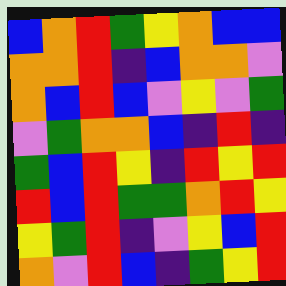[["blue", "orange", "red", "green", "yellow", "orange", "blue", "blue"], ["orange", "orange", "red", "indigo", "blue", "orange", "orange", "violet"], ["orange", "blue", "red", "blue", "violet", "yellow", "violet", "green"], ["violet", "green", "orange", "orange", "blue", "indigo", "red", "indigo"], ["green", "blue", "red", "yellow", "indigo", "red", "yellow", "red"], ["red", "blue", "red", "green", "green", "orange", "red", "yellow"], ["yellow", "green", "red", "indigo", "violet", "yellow", "blue", "red"], ["orange", "violet", "red", "blue", "indigo", "green", "yellow", "red"]]